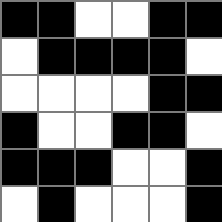[["black", "black", "white", "white", "black", "black"], ["white", "black", "black", "black", "black", "white"], ["white", "white", "white", "white", "black", "black"], ["black", "white", "white", "black", "black", "white"], ["black", "black", "black", "white", "white", "black"], ["white", "black", "white", "white", "white", "black"]]